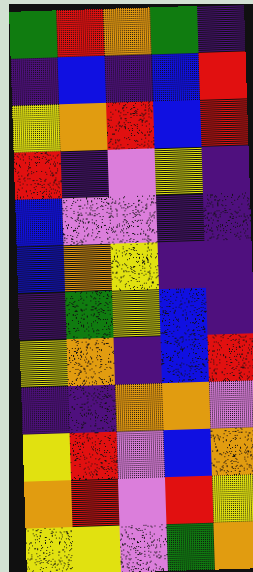[["green", "red", "orange", "green", "indigo"], ["indigo", "blue", "indigo", "blue", "red"], ["yellow", "orange", "red", "blue", "red"], ["red", "indigo", "violet", "yellow", "indigo"], ["blue", "violet", "violet", "indigo", "indigo"], ["blue", "orange", "yellow", "indigo", "indigo"], ["indigo", "green", "yellow", "blue", "indigo"], ["yellow", "orange", "indigo", "blue", "red"], ["indigo", "indigo", "orange", "orange", "violet"], ["yellow", "red", "violet", "blue", "orange"], ["orange", "red", "violet", "red", "yellow"], ["yellow", "yellow", "violet", "green", "orange"]]